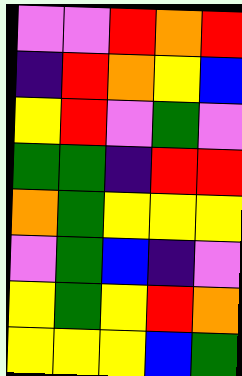[["violet", "violet", "red", "orange", "red"], ["indigo", "red", "orange", "yellow", "blue"], ["yellow", "red", "violet", "green", "violet"], ["green", "green", "indigo", "red", "red"], ["orange", "green", "yellow", "yellow", "yellow"], ["violet", "green", "blue", "indigo", "violet"], ["yellow", "green", "yellow", "red", "orange"], ["yellow", "yellow", "yellow", "blue", "green"]]